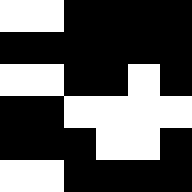[["white", "white", "black", "black", "black", "black"], ["black", "black", "black", "black", "black", "black"], ["white", "white", "black", "black", "white", "black"], ["black", "black", "white", "white", "white", "white"], ["black", "black", "black", "white", "white", "black"], ["white", "white", "black", "black", "black", "black"]]